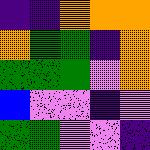[["indigo", "indigo", "orange", "orange", "orange"], ["orange", "green", "green", "indigo", "orange"], ["green", "green", "green", "violet", "orange"], ["blue", "violet", "violet", "indigo", "violet"], ["green", "green", "violet", "violet", "indigo"]]